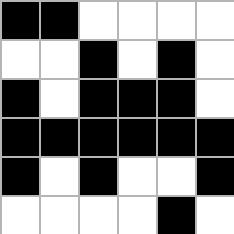[["black", "black", "white", "white", "white", "white"], ["white", "white", "black", "white", "black", "white"], ["black", "white", "black", "black", "black", "white"], ["black", "black", "black", "black", "black", "black"], ["black", "white", "black", "white", "white", "black"], ["white", "white", "white", "white", "black", "white"]]